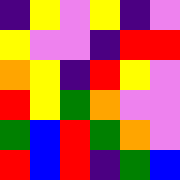[["indigo", "yellow", "violet", "yellow", "indigo", "violet"], ["yellow", "violet", "violet", "indigo", "red", "red"], ["orange", "yellow", "indigo", "red", "yellow", "violet"], ["red", "yellow", "green", "orange", "violet", "violet"], ["green", "blue", "red", "green", "orange", "violet"], ["red", "blue", "red", "indigo", "green", "blue"]]